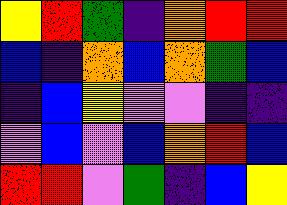[["yellow", "red", "green", "indigo", "orange", "red", "red"], ["blue", "indigo", "orange", "blue", "orange", "green", "blue"], ["indigo", "blue", "yellow", "violet", "violet", "indigo", "indigo"], ["violet", "blue", "violet", "blue", "orange", "red", "blue"], ["red", "red", "violet", "green", "indigo", "blue", "yellow"]]